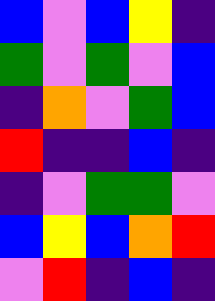[["blue", "violet", "blue", "yellow", "indigo"], ["green", "violet", "green", "violet", "blue"], ["indigo", "orange", "violet", "green", "blue"], ["red", "indigo", "indigo", "blue", "indigo"], ["indigo", "violet", "green", "green", "violet"], ["blue", "yellow", "blue", "orange", "red"], ["violet", "red", "indigo", "blue", "indigo"]]